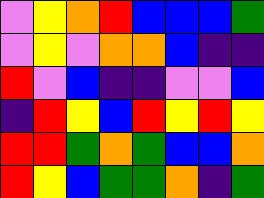[["violet", "yellow", "orange", "red", "blue", "blue", "blue", "green"], ["violet", "yellow", "violet", "orange", "orange", "blue", "indigo", "indigo"], ["red", "violet", "blue", "indigo", "indigo", "violet", "violet", "blue"], ["indigo", "red", "yellow", "blue", "red", "yellow", "red", "yellow"], ["red", "red", "green", "orange", "green", "blue", "blue", "orange"], ["red", "yellow", "blue", "green", "green", "orange", "indigo", "green"]]